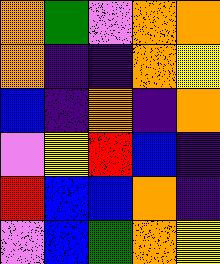[["orange", "green", "violet", "orange", "orange"], ["orange", "indigo", "indigo", "orange", "yellow"], ["blue", "indigo", "orange", "indigo", "orange"], ["violet", "yellow", "red", "blue", "indigo"], ["red", "blue", "blue", "orange", "indigo"], ["violet", "blue", "green", "orange", "yellow"]]